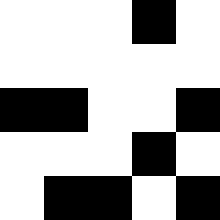[["white", "white", "white", "black", "white"], ["white", "white", "white", "white", "white"], ["black", "black", "white", "white", "black"], ["white", "white", "white", "black", "white"], ["white", "black", "black", "white", "black"]]